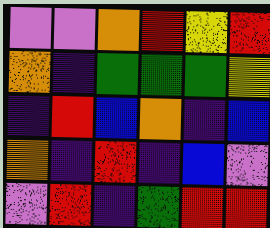[["violet", "violet", "orange", "red", "yellow", "red"], ["orange", "indigo", "green", "green", "green", "yellow"], ["indigo", "red", "blue", "orange", "indigo", "blue"], ["orange", "indigo", "red", "indigo", "blue", "violet"], ["violet", "red", "indigo", "green", "red", "red"]]